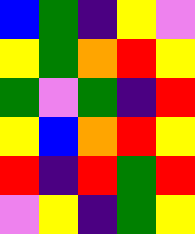[["blue", "green", "indigo", "yellow", "violet"], ["yellow", "green", "orange", "red", "yellow"], ["green", "violet", "green", "indigo", "red"], ["yellow", "blue", "orange", "red", "yellow"], ["red", "indigo", "red", "green", "red"], ["violet", "yellow", "indigo", "green", "yellow"]]